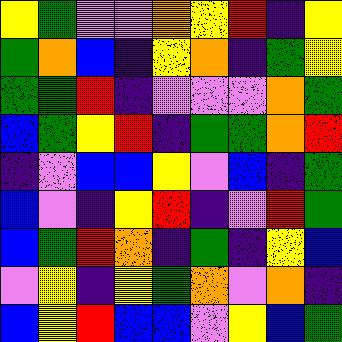[["yellow", "green", "violet", "violet", "orange", "yellow", "red", "indigo", "yellow"], ["green", "orange", "blue", "indigo", "yellow", "orange", "indigo", "green", "yellow"], ["green", "green", "red", "indigo", "violet", "violet", "violet", "orange", "green"], ["blue", "green", "yellow", "red", "indigo", "green", "green", "orange", "red"], ["indigo", "violet", "blue", "blue", "yellow", "violet", "blue", "indigo", "green"], ["blue", "violet", "indigo", "yellow", "red", "indigo", "violet", "red", "green"], ["blue", "green", "red", "orange", "indigo", "green", "indigo", "yellow", "blue"], ["violet", "yellow", "indigo", "yellow", "green", "orange", "violet", "orange", "indigo"], ["blue", "yellow", "red", "blue", "blue", "violet", "yellow", "blue", "green"]]